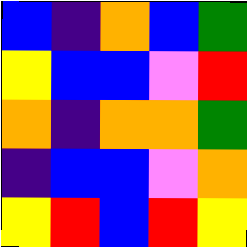[["blue", "indigo", "orange", "blue", "green"], ["yellow", "blue", "blue", "violet", "red"], ["orange", "indigo", "orange", "orange", "green"], ["indigo", "blue", "blue", "violet", "orange"], ["yellow", "red", "blue", "red", "yellow"]]